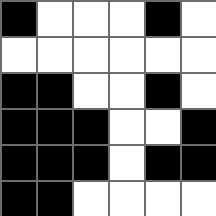[["black", "white", "white", "white", "black", "white"], ["white", "white", "white", "white", "white", "white"], ["black", "black", "white", "white", "black", "white"], ["black", "black", "black", "white", "white", "black"], ["black", "black", "black", "white", "black", "black"], ["black", "black", "white", "white", "white", "white"]]